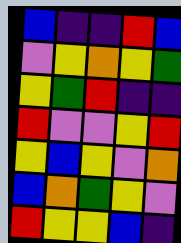[["blue", "indigo", "indigo", "red", "blue"], ["violet", "yellow", "orange", "yellow", "green"], ["yellow", "green", "red", "indigo", "indigo"], ["red", "violet", "violet", "yellow", "red"], ["yellow", "blue", "yellow", "violet", "orange"], ["blue", "orange", "green", "yellow", "violet"], ["red", "yellow", "yellow", "blue", "indigo"]]